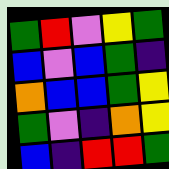[["green", "red", "violet", "yellow", "green"], ["blue", "violet", "blue", "green", "indigo"], ["orange", "blue", "blue", "green", "yellow"], ["green", "violet", "indigo", "orange", "yellow"], ["blue", "indigo", "red", "red", "green"]]